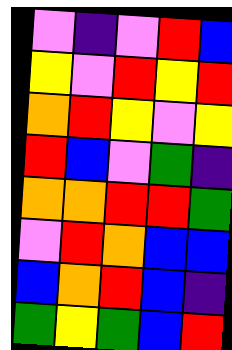[["violet", "indigo", "violet", "red", "blue"], ["yellow", "violet", "red", "yellow", "red"], ["orange", "red", "yellow", "violet", "yellow"], ["red", "blue", "violet", "green", "indigo"], ["orange", "orange", "red", "red", "green"], ["violet", "red", "orange", "blue", "blue"], ["blue", "orange", "red", "blue", "indigo"], ["green", "yellow", "green", "blue", "red"]]